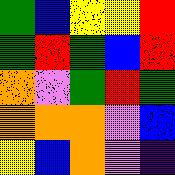[["green", "blue", "yellow", "yellow", "red"], ["green", "red", "green", "blue", "red"], ["orange", "violet", "green", "red", "green"], ["orange", "orange", "orange", "violet", "blue"], ["yellow", "blue", "orange", "violet", "indigo"]]